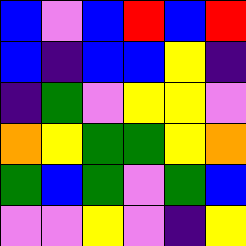[["blue", "violet", "blue", "red", "blue", "red"], ["blue", "indigo", "blue", "blue", "yellow", "indigo"], ["indigo", "green", "violet", "yellow", "yellow", "violet"], ["orange", "yellow", "green", "green", "yellow", "orange"], ["green", "blue", "green", "violet", "green", "blue"], ["violet", "violet", "yellow", "violet", "indigo", "yellow"]]